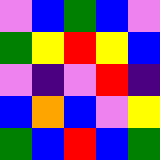[["violet", "blue", "green", "blue", "violet"], ["green", "yellow", "red", "yellow", "blue"], ["violet", "indigo", "violet", "red", "indigo"], ["blue", "orange", "blue", "violet", "yellow"], ["green", "blue", "red", "blue", "green"]]